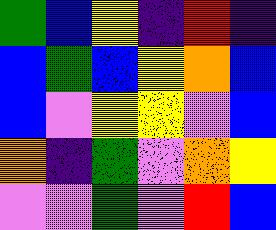[["green", "blue", "yellow", "indigo", "red", "indigo"], ["blue", "green", "blue", "yellow", "orange", "blue"], ["blue", "violet", "yellow", "yellow", "violet", "blue"], ["orange", "indigo", "green", "violet", "orange", "yellow"], ["violet", "violet", "green", "violet", "red", "blue"]]